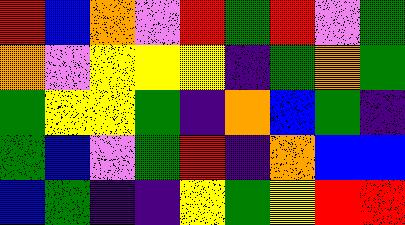[["red", "blue", "orange", "violet", "red", "green", "red", "violet", "green"], ["orange", "violet", "yellow", "yellow", "yellow", "indigo", "green", "orange", "green"], ["green", "yellow", "yellow", "green", "indigo", "orange", "blue", "green", "indigo"], ["green", "blue", "violet", "green", "red", "indigo", "orange", "blue", "blue"], ["blue", "green", "indigo", "indigo", "yellow", "green", "yellow", "red", "red"]]